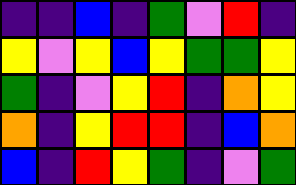[["indigo", "indigo", "blue", "indigo", "green", "violet", "red", "indigo"], ["yellow", "violet", "yellow", "blue", "yellow", "green", "green", "yellow"], ["green", "indigo", "violet", "yellow", "red", "indigo", "orange", "yellow"], ["orange", "indigo", "yellow", "red", "red", "indigo", "blue", "orange"], ["blue", "indigo", "red", "yellow", "green", "indigo", "violet", "green"]]